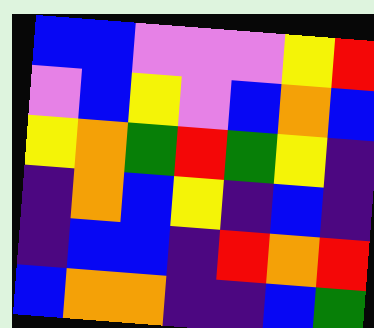[["blue", "blue", "violet", "violet", "violet", "yellow", "red"], ["violet", "blue", "yellow", "violet", "blue", "orange", "blue"], ["yellow", "orange", "green", "red", "green", "yellow", "indigo"], ["indigo", "orange", "blue", "yellow", "indigo", "blue", "indigo"], ["indigo", "blue", "blue", "indigo", "red", "orange", "red"], ["blue", "orange", "orange", "indigo", "indigo", "blue", "green"]]